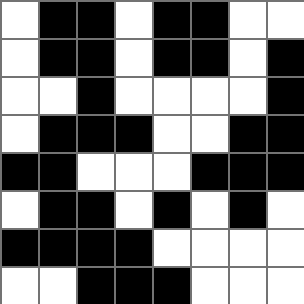[["white", "black", "black", "white", "black", "black", "white", "white"], ["white", "black", "black", "white", "black", "black", "white", "black"], ["white", "white", "black", "white", "white", "white", "white", "black"], ["white", "black", "black", "black", "white", "white", "black", "black"], ["black", "black", "white", "white", "white", "black", "black", "black"], ["white", "black", "black", "white", "black", "white", "black", "white"], ["black", "black", "black", "black", "white", "white", "white", "white"], ["white", "white", "black", "black", "black", "white", "white", "white"]]